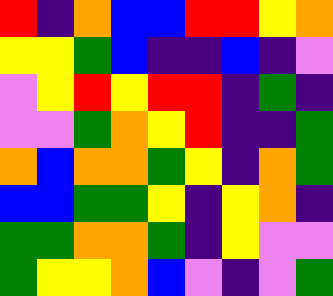[["red", "indigo", "orange", "blue", "blue", "red", "red", "yellow", "orange"], ["yellow", "yellow", "green", "blue", "indigo", "indigo", "blue", "indigo", "violet"], ["violet", "yellow", "red", "yellow", "red", "red", "indigo", "green", "indigo"], ["violet", "violet", "green", "orange", "yellow", "red", "indigo", "indigo", "green"], ["orange", "blue", "orange", "orange", "green", "yellow", "indigo", "orange", "green"], ["blue", "blue", "green", "green", "yellow", "indigo", "yellow", "orange", "indigo"], ["green", "green", "orange", "orange", "green", "indigo", "yellow", "violet", "violet"], ["green", "yellow", "yellow", "orange", "blue", "violet", "indigo", "violet", "green"]]